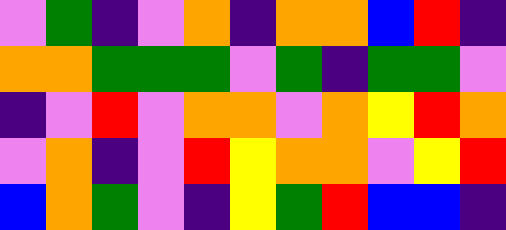[["violet", "green", "indigo", "violet", "orange", "indigo", "orange", "orange", "blue", "red", "indigo"], ["orange", "orange", "green", "green", "green", "violet", "green", "indigo", "green", "green", "violet"], ["indigo", "violet", "red", "violet", "orange", "orange", "violet", "orange", "yellow", "red", "orange"], ["violet", "orange", "indigo", "violet", "red", "yellow", "orange", "orange", "violet", "yellow", "red"], ["blue", "orange", "green", "violet", "indigo", "yellow", "green", "red", "blue", "blue", "indigo"]]